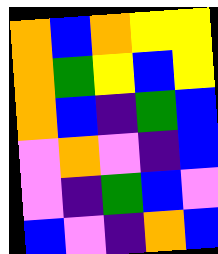[["orange", "blue", "orange", "yellow", "yellow"], ["orange", "green", "yellow", "blue", "yellow"], ["orange", "blue", "indigo", "green", "blue"], ["violet", "orange", "violet", "indigo", "blue"], ["violet", "indigo", "green", "blue", "violet"], ["blue", "violet", "indigo", "orange", "blue"]]